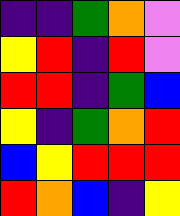[["indigo", "indigo", "green", "orange", "violet"], ["yellow", "red", "indigo", "red", "violet"], ["red", "red", "indigo", "green", "blue"], ["yellow", "indigo", "green", "orange", "red"], ["blue", "yellow", "red", "red", "red"], ["red", "orange", "blue", "indigo", "yellow"]]